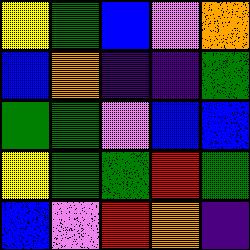[["yellow", "green", "blue", "violet", "orange"], ["blue", "orange", "indigo", "indigo", "green"], ["green", "green", "violet", "blue", "blue"], ["yellow", "green", "green", "red", "green"], ["blue", "violet", "red", "orange", "indigo"]]